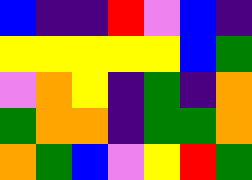[["blue", "indigo", "indigo", "red", "violet", "blue", "indigo"], ["yellow", "yellow", "yellow", "yellow", "yellow", "blue", "green"], ["violet", "orange", "yellow", "indigo", "green", "indigo", "orange"], ["green", "orange", "orange", "indigo", "green", "green", "orange"], ["orange", "green", "blue", "violet", "yellow", "red", "green"]]